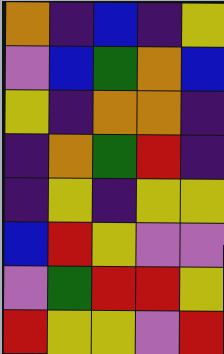[["orange", "indigo", "blue", "indigo", "yellow"], ["violet", "blue", "green", "orange", "blue"], ["yellow", "indigo", "orange", "orange", "indigo"], ["indigo", "orange", "green", "red", "indigo"], ["indigo", "yellow", "indigo", "yellow", "yellow"], ["blue", "red", "yellow", "violet", "violet"], ["violet", "green", "red", "red", "yellow"], ["red", "yellow", "yellow", "violet", "red"]]